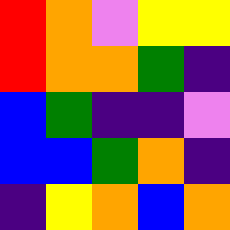[["red", "orange", "violet", "yellow", "yellow"], ["red", "orange", "orange", "green", "indigo"], ["blue", "green", "indigo", "indigo", "violet"], ["blue", "blue", "green", "orange", "indigo"], ["indigo", "yellow", "orange", "blue", "orange"]]